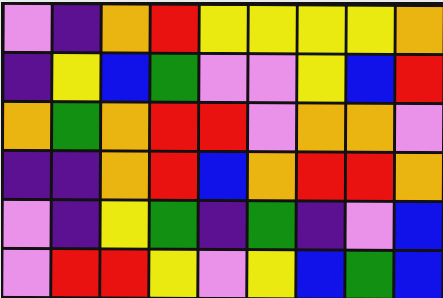[["violet", "indigo", "orange", "red", "yellow", "yellow", "yellow", "yellow", "orange"], ["indigo", "yellow", "blue", "green", "violet", "violet", "yellow", "blue", "red"], ["orange", "green", "orange", "red", "red", "violet", "orange", "orange", "violet"], ["indigo", "indigo", "orange", "red", "blue", "orange", "red", "red", "orange"], ["violet", "indigo", "yellow", "green", "indigo", "green", "indigo", "violet", "blue"], ["violet", "red", "red", "yellow", "violet", "yellow", "blue", "green", "blue"]]